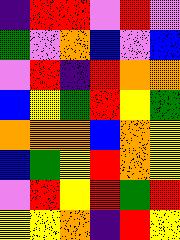[["indigo", "red", "red", "violet", "red", "violet"], ["green", "violet", "orange", "blue", "violet", "blue"], ["violet", "red", "indigo", "red", "orange", "orange"], ["blue", "yellow", "green", "red", "yellow", "green"], ["orange", "orange", "orange", "blue", "orange", "yellow"], ["blue", "green", "yellow", "red", "orange", "yellow"], ["violet", "red", "yellow", "red", "green", "red"], ["yellow", "yellow", "orange", "indigo", "red", "yellow"]]